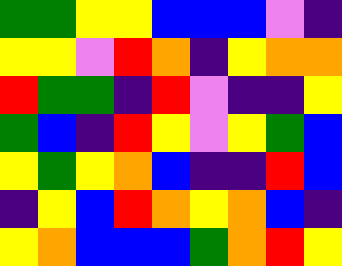[["green", "green", "yellow", "yellow", "blue", "blue", "blue", "violet", "indigo"], ["yellow", "yellow", "violet", "red", "orange", "indigo", "yellow", "orange", "orange"], ["red", "green", "green", "indigo", "red", "violet", "indigo", "indigo", "yellow"], ["green", "blue", "indigo", "red", "yellow", "violet", "yellow", "green", "blue"], ["yellow", "green", "yellow", "orange", "blue", "indigo", "indigo", "red", "blue"], ["indigo", "yellow", "blue", "red", "orange", "yellow", "orange", "blue", "indigo"], ["yellow", "orange", "blue", "blue", "blue", "green", "orange", "red", "yellow"]]